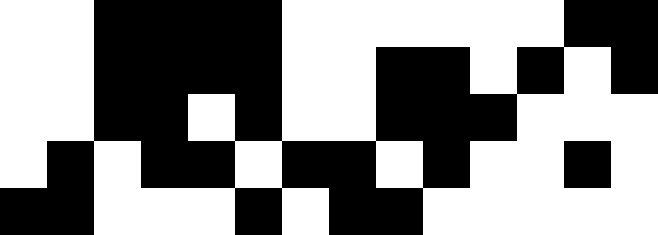[["white", "white", "black", "black", "black", "black", "white", "white", "white", "white", "white", "white", "black", "black"], ["white", "white", "black", "black", "black", "black", "white", "white", "black", "black", "white", "black", "white", "black"], ["white", "white", "black", "black", "white", "black", "white", "white", "black", "black", "black", "white", "white", "white"], ["white", "black", "white", "black", "black", "white", "black", "black", "white", "black", "white", "white", "black", "white"], ["black", "black", "white", "white", "white", "black", "white", "black", "black", "white", "white", "white", "white", "white"]]